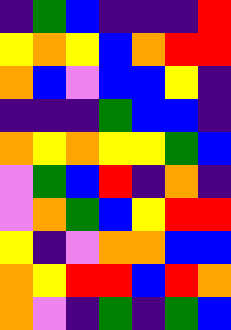[["indigo", "green", "blue", "indigo", "indigo", "indigo", "red"], ["yellow", "orange", "yellow", "blue", "orange", "red", "red"], ["orange", "blue", "violet", "blue", "blue", "yellow", "indigo"], ["indigo", "indigo", "indigo", "green", "blue", "blue", "indigo"], ["orange", "yellow", "orange", "yellow", "yellow", "green", "blue"], ["violet", "green", "blue", "red", "indigo", "orange", "indigo"], ["violet", "orange", "green", "blue", "yellow", "red", "red"], ["yellow", "indigo", "violet", "orange", "orange", "blue", "blue"], ["orange", "yellow", "red", "red", "blue", "red", "orange"], ["orange", "violet", "indigo", "green", "indigo", "green", "blue"]]